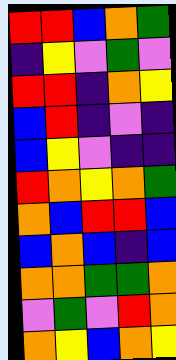[["red", "red", "blue", "orange", "green"], ["indigo", "yellow", "violet", "green", "violet"], ["red", "red", "indigo", "orange", "yellow"], ["blue", "red", "indigo", "violet", "indigo"], ["blue", "yellow", "violet", "indigo", "indigo"], ["red", "orange", "yellow", "orange", "green"], ["orange", "blue", "red", "red", "blue"], ["blue", "orange", "blue", "indigo", "blue"], ["orange", "orange", "green", "green", "orange"], ["violet", "green", "violet", "red", "orange"], ["orange", "yellow", "blue", "orange", "yellow"]]